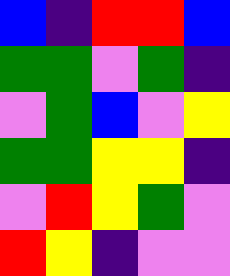[["blue", "indigo", "red", "red", "blue"], ["green", "green", "violet", "green", "indigo"], ["violet", "green", "blue", "violet", "yellow"], ["green", "green", "yellow", "yellow", "indigo"], ["violet", "red", "yellow", "green", "violet"], ["red", "yellow", "indigo", "violet", "violet"]]